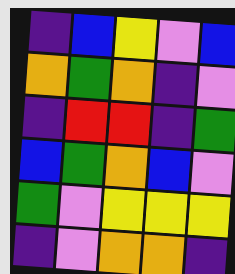[["indigo", "blue", "yellow", "violet", "blue"], ["orange", "green", "orange", "indigo", "violet"], ["indigo", "red", "red", "indigo", "green"], ["blue", "green", "orange", "blue", "violet"], ["green", "violet", "yellow", "yellow", "yellow"], ["indigo", "violet", "orange", "orange", "indigo"]]